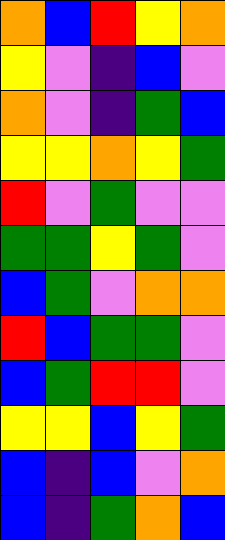[["orange", "blue", "red", "yellow", "orange"], ["yellow", "violet", "indigo", "blue", "violet"], ["orange", "violet", "indigo", "green", "blue"], ["yellow", "yellow", "orange", "yellow", "green"], ["red", "violet", "green", "violet", "violet"], ["green", "green", "yellow", "green", "violet"], ["blue", "green", "violet", "orange", "orange"], ["red", "blue", "green", "green", "violet"], ["blue", "green", "red", "red", "violet"], ["yellow", "yellow", "blue", "yellow", "green"], ["blue", "indigo", "blue", "violet", "orange"], ["blue", "indigo", "green", "orange", "blue"]]